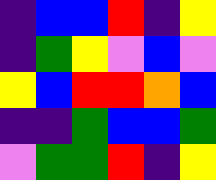[["indigo", "blue", "blue", "red", "indigo", "yellow"], ["indigo", "green", "yellow", "violet", "blue", "violet"], ["yellow", "blue", "red", "red", "orange", "blue"], ["indigo", "indigo", "green", "blue", "blue", "green"], ["violet", "green", "green", "red", "indigo", "yellow"]]